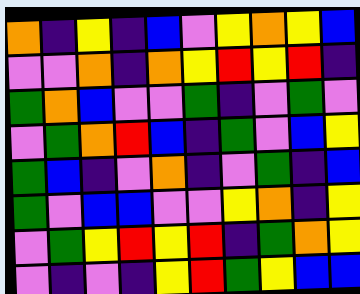[["orange", "indigo", "yellow", "indigo", "blue", "violet", "yellow", "orange", "yellow", "blue"], ["violet", "violet", "orange", "indigo", "orange", "yellow", "red", "yellow", "red", "indigo"], ["green", "orange", "blue", "violet", "violet", "green", "indigo", "violet", "green", "violet"], ["violet", "green", "orange", "red", "blue", "indigo", "green", "violet", "blue", "yellow"], ["green", "blue", "indigo", "violet", "orange", "indigo", "violet", "green", "indigo", "blue"], ["green", "violet", "blue", "blue", "violet", "violet", "yellow", "orange", "indigo", "yellow"], ["violet", "green", "yellow", "red", "yellow", "red", "indigo", "green", "orange", "yellow"], ["violet", "indigo", "violet", "indigo", "yellow", "red", "green", "yellow", "blue", "blue"]]